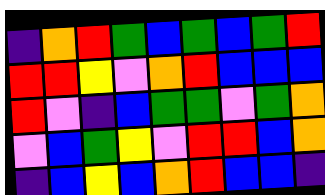[["indigo", "orange", "red", "green", "blue", "green", "blue", "green", "red"], ["red", "red", "yellow", "violet", "orange", "red", "blue", "blue", "blue"], ["red", "violet", "indigo", "blue", "green", "green", "violet", "green", "orange"], ["violet", "blue", "green", "yellow", "violet", "red", "red", "blue", "orange"], ["indigo", "blue", "yellow", "blue", "orange", "red", "blue", "blue", "indigo"]]